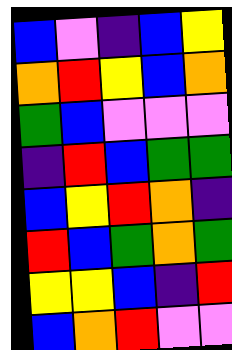[["blue", "violet", "indigo", "blue", "yellow"], ["orange", "red", "yellow", "blue", "orange"], ["green", "blue", "violet", "violet", "violet"], ["indigo", "red", "blue", "green", "green"], ["blue", "yellow", "red", "orange", "indigo"], ["red", "blue", "green", "orange", "green"], ["yellow", "yellow", "blue", "indigo", "red"], ["blue", "orange", "red", "violet", "violet"]]